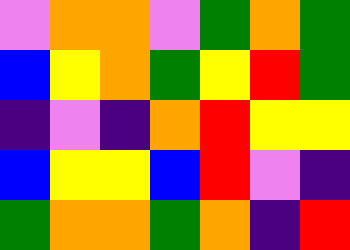[["violet", "orange", "orange", "violet", "green", "orange", "green"], ["blue", "yellow", "orange", "green", "yellow", "red", "green"], ["indigo", "violet", "indigo", "orange", "red", "yellow", "yellow"], ["blue", "yellow", "yellow", "blue", "red", "violet", "indigo"], ["green", "orange", "orange", "green", "orange", "indigo", "red"]]